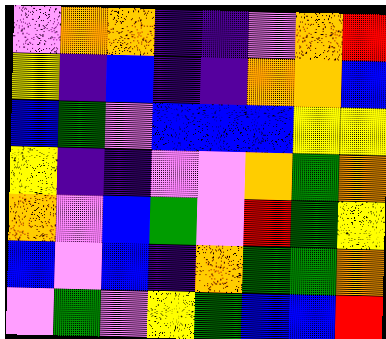[["violet", "orange", "orange", "indigo", "indigo", "violet", "orange", "red"], ["yellow", "indigo", "blue", "indigo", "indigo", "orange", "orange", "blue"], ["blue", "green", "violet", "blue", "blue", "blue", "yellow", "yellow"], ["yellow", "indigo", "indigo", "violet", "violet", "orange", "green", "orange"], ["orange", "violet", "blue", "green", "violet", "red", "green", "yellow"], ["blue", "violet", "blue", "indigo", "orange", "green", "green", "orange"], ["violet", "green", "violet", "yellow", "green", "blue", "blue", "red"]]